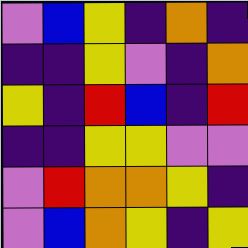[["violet", "blue", "yellow", "indigo", "orange", "indigo"], ["indigo", "indigo", "yellow", "violet", "indigo", "orange"], ["yellow", "indigo", "red", "blue", "indigo", "red"], ["indigo", "indigo", "yellow", "yellow", "violet", "violet"], ["violet", "red", "orange", "orange", "yellow", "indigo"], ["violet", "blue", "orange", "yellow", "indigo", "yellow"]]